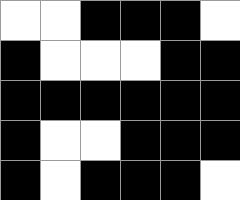[["white", "white", "black", "black", "black", "white"], ["black", "white", "white", "white", "black", "black"], ["black", "black", "black", "black", "black", "black"], ["black", "white", "white", "black", "black", "black"], ["black", "white", "black", "black", "black", "white"]]